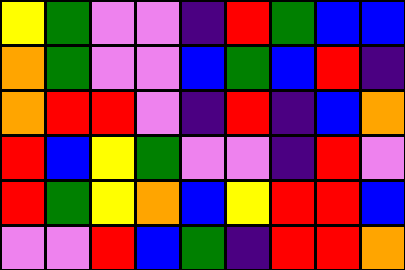[["yellow", "green", "violet", "violet", "indigo", "red", "green", "blue", "blue"], ["orange", "green", "violet", "violet", "blue", "green", "blue", "red", "indigo"], ["orange", "red", "red", "violet", "indigo", "red", "indigo", "blue", "orange"], ["red", "blue", "yellow", "green", "violet", "violet", "indigo", "red", "violet"], ["red", "green", "yellow", "orange", "blue", "yellow", "red", "red", "blue"], ["violet", "violet", "red", "blue", "green", "indigo", "red", "red", "orange"]]